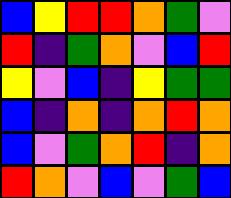[["blue", "yellow", "red", "red", "orange", "green", "violet"], ["red", "indigo", "green", "orange", "violet", "blue", "red"], ["yellow", "violet", "blue", "indigo", "yellow", "green", "green"], ["blue", "indigo", "orange", "indigo", "orange", "red", "orange"], ["blue", "violet", "green", "orange", "red", "indigo", "orange"], ["red", "orange", "violet", "blue", "violet", "green", "blue"]]